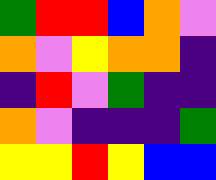[["green", "red", "red", "blue", "orange", "violet"], ["orange", "violet", "yellow", "orange", "orange", "indigo"], ["indigo", "red", "violet", "green", "indigo", "indigo"], ["orange", "violet", "indigo", "indigo", "indigo", "green"], ["yellow", "yellow", "red", "yellow", "blue", "blue"]]